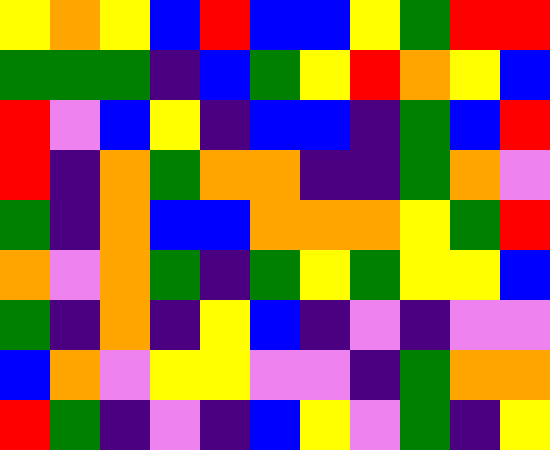[["yellow", "orange", "yellow", "blue", "red", "blue", "blue", "yellow", "green", "red", "red"], ["green", "green", "green", "indigo", "blue", "green", "yellow", "red", "orange", "yellow", "blue"], ["red", "violet", "blue", "yellow", "indigo", "blue", "blue", "indigo", "green", "blue", "red"], ["red", "indigo", "orange", "green", "orange", "orange", "indigo", "indigo", "green", "orange", "violet"], ["green", "indigo", "orange", "blue", "blue", "orange", "orange", "orange", "yellow", "green", "red"], ["orange", "violet", "orange", "green", "indigo", "green", "yellow", "green", "yellow", "yellow", "blue"], ["green", "indigo", "orange", "indigo", "yellow", "blue", "indigo", "violet", "indigo", "violet", "violet"], ["blue", "orange", "violet", "yellow", "yellow", "violet", "violet", "indigo", "green", "orange", "orange"], ["red", "green", "indigo", "violet", "indigo", "blue", "yellow", "violet", "green", "indigo", "yellow"]]